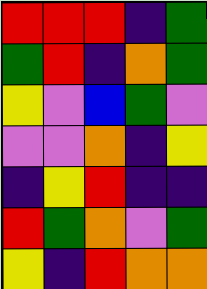[["red", "red", "red", "indigo", "green"], ["green", "red", "indigo", "orange", "green"], ["yellow", "violet", "blue", "green", "violet"], ["violet", "violet", "orange", "indigo", "yellow"], ["indigo", "yellow", "red", "indigo", "indigo"], ["red", "green", "orange", "violet", "green"], ["yellow", "indigo", "red", "orange", "orange"]]